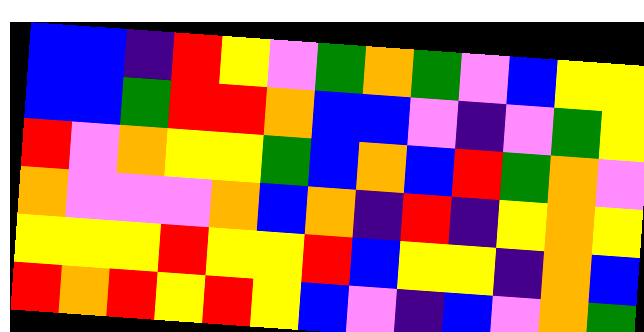[["blue", "blue", "indigo", "red", "yellow", "violet", "green", "orange", "green", "violet", "blue", "yellow", "yellow"], ["blue", "blue", "green", "red", "red", "orange", "blue", "blue", "violet", "indigo", "violet", "green", "yellow"], ["red", "violet", "orange", "yellow", "yellow", "green", "blue", "orange", "blue", "red", "green", "orange", "violet"], ["orange", "violet", "violet", "violet", "orange", "blue", "orange", "indigo", "red", "indigo", "yellow", "orange", "yellow"], ["yellow", "yellow", "yellow", "red", "yellow", "yellow", "red", "blue", "yellow", "yellow", "indigo", "orange", "blue"], ["red", "orange", "red", "yellow", "red", "yellow", "blue", "violet", "indigo", "blue", "violet", "orange", "green"]]